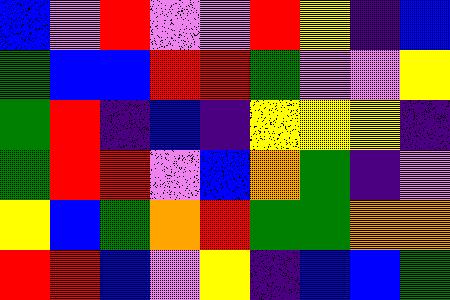[["blue", "violet", "red", "violet", "violet", "red", "yellow", "indigo", "blue"], ["green", "blue", "blue", "red", "red", "green", "violet", "violet", "yellow"], ["green", "red", "indigo", "blue", "indigo", "yellow", "yellow", "yellow", "indigo"], ["green", "red", "red", "violet", "blue", "orange", "green", "indigo", "violet"], ["yellow", "blue", "green", "orange", "red", "green", "green", "orange", "orange"], ["red", "red", "blue", "violet", "yellow", "indigo", "blue", "blue", "green"]]